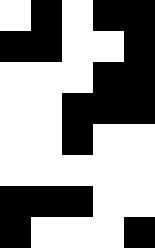[["white", "black", "white", "black", "black"], ["black", "black", "white", "white", "black"], ["white", "white", "white", "black", "black"], ["white", "white", "black", "black", "black"], ["white", "white", "black", "white", "white"], ["white", "white", "white", "white", "white"], ["black", "black", "black", "white", "white"], ["black", "white", "white", "white", "black"]]